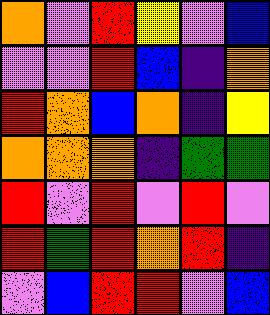[["orange", "violet", "red", "yellow", "violet", "blue"], ["violet", "violet", "red", "blue", "indigo", "orange"], ["red", "orange", "blue", "orange", "indigo", "yellow"], ["orange", "orange", "orange", "indigo", "green", "green"], ["red", "violet", "red", "violet", "red", "violet"], ["red", "green", "red", "orange", "red", "indigo"], ["violet", "blue", "red", "red", "violet", "blue"]]